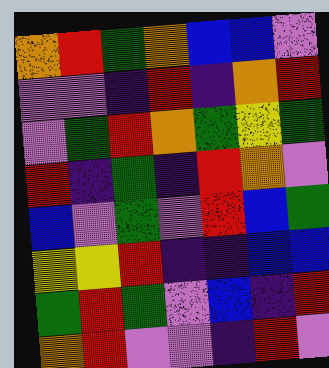[["orange", "red", "green", "orange", "blue", "blue", "violet"], ["violet", "violet", "indigo", "red", "indigo", "orange", "red"], ["violet", "green", "red", "orange", "green", "yellow", "green"], ["red", "indigo", "green", "indigo", "red", "orange", "violet"], ["blue", "violet", "green", "violet", "red", "blue", "green"], ["yellow", "yellow", "red", "indigo", "indigo", "blue", "blue"], ["green", "red", "green", "violet", "blue", "indigo", "red"], ["orange", "red", "violet", "violet", "indigo", "red", "violet"]]